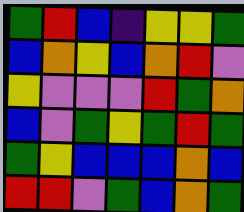[["green", "red", "blue", "indigo", "yellow", "yellow", "green"], ["blue", "orange", "yellow", "blue", "orange", "red", "violet"], ["yellow", "violet", "violet", "violet", "red", "green", "orange"], ["blue", "violet", "green", "yellow", "green", "red", "green"], ["green", "yellow", "blue", "blue", "blue", "orange", "blue"], ["red", "red", "violet", "green", "blue", "orange", "green"]]